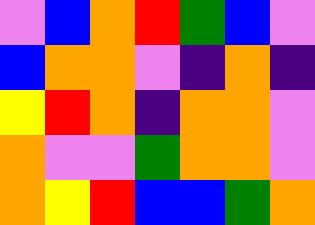[["violet", "blue", "orange", "red", "green", "blue", "violet"], ["blue", "orange", "orange", "violet", "indigo", "orange", "indigo"], ["yellow", "red", "orange", "indigo", "orange", "orange", "violet"], ["orange", "violet", "violet", "green", "orange", "orange", "violet"], ["orange", "yellow", "red", "blue", "blue", "green", "orange"]]